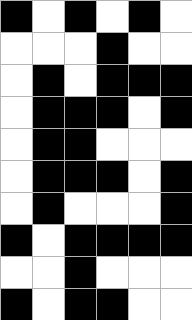[["black", "white", "black", "white", "black", "white"], ["white", "white", "white", "black", "white", "white"], ["white", "black", "white", "black", "black", "black"], ["white", "black", "black", "black", "white", "black"], ["white", "black", "black", "white", "white", "white"], ["white", "black", "black", "black", "white", "black"], ["white", "black", "white", "white", "white", "black"], ["black", "white", "black", "black", "black", "black"], ["white", "white", "black", "white", "white", "white"], ["black", "white", "black", "black", "white", "white"]]